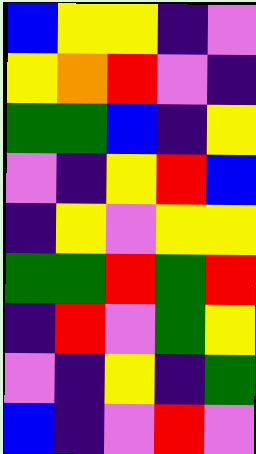[["blue", "yellow", "yellow", "indigo", "violet"], ["yellow", "orange", "red", "violet", "indigo"], ["green", "green", "blue", "indigo", "yellow"], ["violet", "indigo", "yellow", "red", "blue"], ["indigo", "yellow", "violet", "yellow", "yellow"], ["green", "green", "red", "green", "red"], ["indigo", "red", "violet", "green", "yellow"], ["violet", "indigo", "yellow", "indigo", "green"], ["blue", "indigo", "violet", "red", "violet"]]